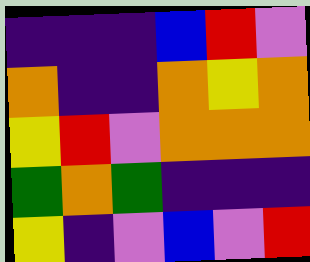[["indigo", "indigo", "indigo", "blue", "red", "violet"], ["orange", "indigo", "indigo", "orange", "yellow", "orange"], ["yellow", "red", "violet", "orange", "orange", "orange"], ["green", "orange", "green", "indigo", "indigo", "indigo"], ["yellow", "indigo", "violet", "blue", "violet", "red"]]